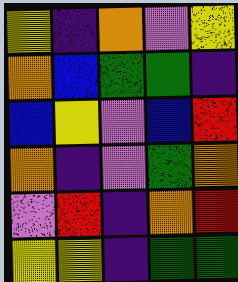[["yellow", "indigo", "orange", "violet", "yellow"], ["orange", "blue", "green", "green", "indigo"], ["blue", "yellow", "violet", "blue", "red"], ["orange", "indigo", "violet", "green", "orange"], ["violet", "red", "indigo", "orange", "red"], ["yellow", "yellow", "indigo", "green", "green"]]